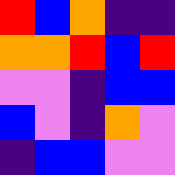[["red", "blue", "orange", "indigo", "indigo"], ["orange", "orange", "red", "blue", "red"], ["violet", "violet", "indigo", "blue", "blue"], ["blue", "violet", "indigo", "orange", "violet"], ["indigo", "blue", "blue", "violet", "violet"]]